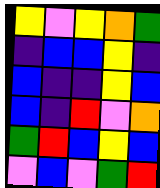[["yellow", "violet", "yellow", "orange", "green"], ["indigo", "blue", "blue", "yellow", "indigo"], ["blue", "indigo", "indigo", "yellow", "blue"], ["blue", "indigo", "red", "violet", "orange"], ["green", "red", "blue", "yellow", "blue"], ["violet", "blue", "violet", "green", "red"]]